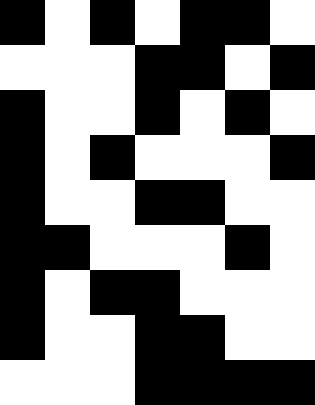[["black", "white", "black", "white", "black", "black", "white"], ["white", "white", "white", "black", "black", "white", "black"], ["black", "white", "white", "black", "white", "black", "white"], ["black", "white", "black", "white", "white", "white", "black"], ["black", "white", "white", "black", "black", "white", "white"], ["black", "black", "white", "white", "white", "black", "white"], ["black", "white", "black", "black", "white", "white", "white"], ["black", "white", "white", "black", "black", "white", "white"], ["white", "white", "white", "black", "black", "black", "black"]]